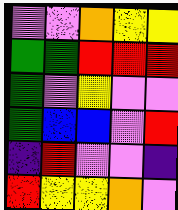[["violet", "violet", "orange", "yellow", "yellow"], ["green", "green", "red", "red", "red"], ["green", "violet", "yellow", "violet", "violet"], ["green", "blue", "blue", "violet", "red"], ["indigo", "red", "violet", "violet", "indigo"], ["red", "yellow", "yellow", "orange", "violet"]]